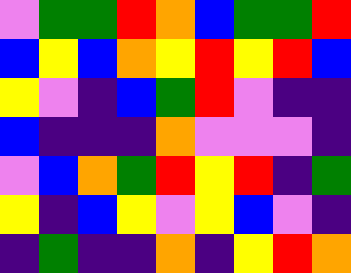[["violet", "green", "green", "red", "orange", "blue", "green", "green", "red"], ["blue", "yellow", "blue", "orange", "yellow", "red", "yellow", "red", "blue"], ["yellow", "violet", "indigo", "blue", "green", "red", "violet", "indigo", "indigo"], ["blue", "indigo", "indigo", "indigo", "orange", "violet", "violet", "violet", "indigo"], ["violet", "blue", "orange", "green", "red", "yellow", "red", "indigo", "green"], ["yellow", "indigo", "blue", "yellow", "violet", "yellow", "blue", "violet", "indigo"], ["indigo", "green", "indigo", "indigo", "orange", "indigo", "yellow", "red", "orange"]]